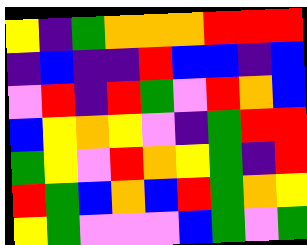[["yellow", "indigo", "green", "orange", "orange", "orange", "red", "red", "red"], ["indigo", "blue", "indigo", "indigo", "red", "blue", "blue", "indigo", "blue"], ["violet", "red", "indigo", "red", "green", "violet", "red", "orange", "blue"], ["blue", "yellow", "orange", "yellow", "violet", "indigo", "green", "red", "red"], ["green", "yellow", "violet", "red", "orange", "yellow", "green", "indigo", "red"], ["red", "green", "blue", "orange", "blue", "red", "green", "orange", "yellow"], ["yellow", "green", "violet", "violet", "violet", "blue", "green", "violet", "green"]]